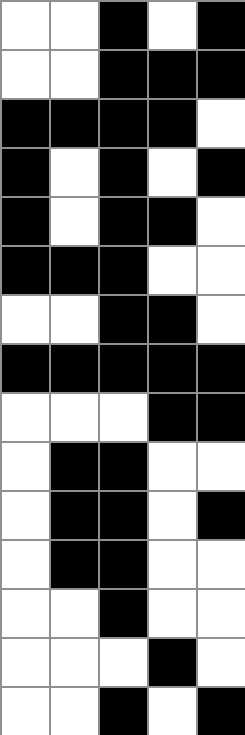[["white", "white", "black", "white", "black"], ["white", "white", "black", "black", "black"], ["black", "black", "black", "black", "white"], ["black", "white", "black", "white", "black"], ["black", "white", "black", "black", "white"], ["black", "black", "black", "white", "white"], ["white", "white", "black", "black", "white"], ["black", "black", "black", "black", "black"], ["white", "white", "white", "black", "black"], ["white", "black", "black", "white", "white"], ["white", "black", "black", "white", "black"], ["white", "black", "black", "white", "white"], ["white", "white", "black", "white", "white"], ["white", "white", "white", "black", "white"], ["white", "white", "black", "white", "black"]]